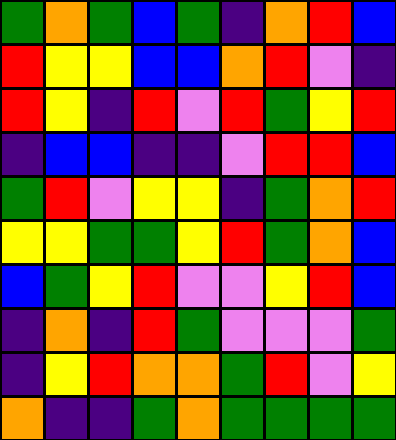[["green", "orange", "green", "blue", "green", "indigo", "orange", "red", "blue"], ["red", "yellow", "yellow", "blue", "blue", "orange", "red", "violet", "indigo"], ["red", "yellow", "indigo", "red", "violet", "red", "green", "yellow", "red"], ["indigo", "blue", "blue", "indigo", "indigo", "violet", "red", "red", "blue"], ["green", "red", "violet", "yellow", "yellow", "indigo", "green", "orange", "red"], ["yellow", "yellow", "green", "green", "yellow", "red", "green", "orange", "blue"], ["blue", "green", "yellow", "red", "violet", "violet", "yellow", "red", "blue"], ["indigo", "orange", "indigo", "red", "green", "violet", "violet", "violet", "green"], ["indigo", "yellow", "red", "orange", "orange", "green", "red", "violet", "yellow"], ["orange", "indigo", "indigo", "green", "orange", "green", "green", "green", "green"]]